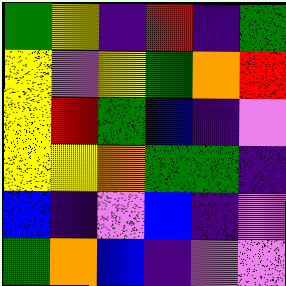[["green", "yellow", "indigo", "red", "indigo", "green"], ["yellow", "violet", "yellow", "green", "orange", "red"], ["yellow", "red", "green", "blue", "indigo", "violet"], ["yellow", "yellow", "orange", "green", "green", "indigo"], ["blue", "indigo", "violet", "blue", "indigo", "violet"], ["green", "orange", "blue", "indigo", "violet", "violet"]]